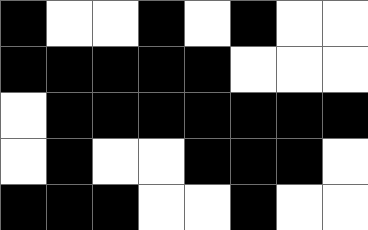[["black", "white", "white", "black", "white", "black", "white", "white"], ["black", "black", "black", "black", "black", "white", "white", "white"], ["white", "black", "black", "black", "black", "black", "black", "black"], ["white", "black", "white", "white", "black", "black", "black", "white"], ["black", "black", "black", "white", "white", "black", "white", "white"]]